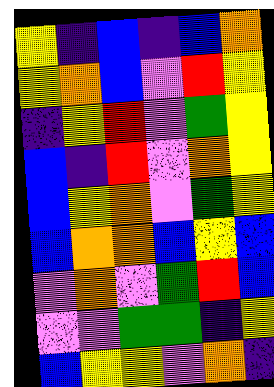[["yellow", "indigo", "blue", "indigo", "blue", "orange"], ["yellow", "orange", "blue", "violet", "red", "yellow"], ["indigo", "yellow", "red", "violet", "green", "yellow"], ["blue", "indigo", "red", "violet", "orange", "yellow"], ["blue", "yellow", "orange", "violet", "green", "yellow"], ["blue", "orange", "orange", "blue", "yellow", "blue"], ["violet", "orange", "violet", "green", "red", "blue"], ["violet", "violet", "green", "green", "indigo", "yellow"], ["blue", "yellow", "yellow", "violet", "orange", "indigo"]]